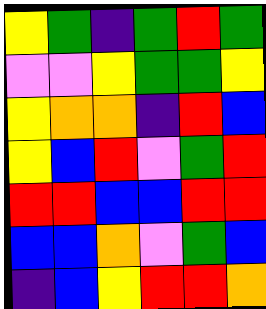[["yellow", "green", "indigo", "green", "red", "green"], ["violet", "violet", "yellow", "green", "green", "yellow"], ["yellow", "orange", "orange", "indigo", "red", "blue"], ["yellow", "blue", "red", "violet", "green", "red"], ["red", "red", "blue", "blue", "red", "red"], ["blue", "blue", "orange", "violet", "green", "blue"], ["indigo", "blue", "yellow", "red", "red", "orange"]]